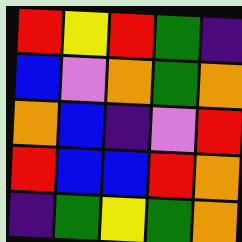[["red", "yellow", "red", "green", "indigo"], ["blue", "violet", "orange", "green", "orange"], ["orange", "blue", "indigo", "violet", "red"], ["red", "blue", "blue", "red", "orange"], ["indigo", "green", "yellow", "green", "orange"]]